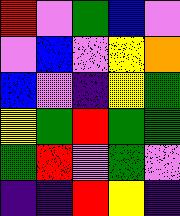[["red", "violet", "green", "blue", "violet"], ["violet", "blue", "violet", "yellow", "orange"], ["blue", "violet", "indigo", "yellow", "green"], ["yellow", "green", "red", "green", "green"], ["green", "red", "violet", "green", "violet"], ["indigo", "indigo", "red", "yellow", "indigo"]]